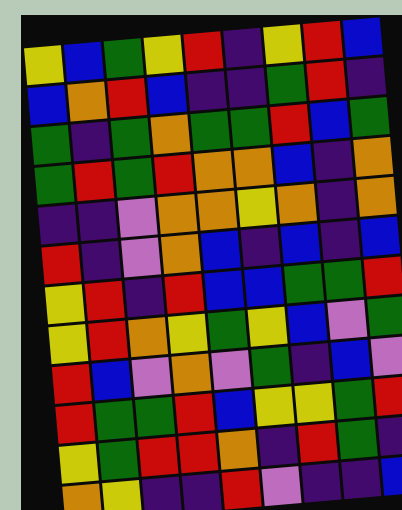[["yellow", "blue", "green", "yellow", "red", "indigo", "yellow", "red", "blue"], ["blue", "orange", "red", "blue", "indigo", "indigo", "green", "red", "indigo"], ["green", "indigo", "green", "orange", "green", "green", "red", "blue", "green"], ["green", "red", "green", "red", "orange", "orange", "blue", "indigo", "orange"], ["indigo", "indigo", "violet", "orange", "orange", "yellow", "orange", "indigo", "orange"], ["red", "indigo", "violet", "orange", "blue", "indigo", "blue", "indigo", "blue"], ["yellow", "red", "indigo", "red", "blue", "blue", "green", "green", "red"], ["yellow", "red", "orange", "yellow", "green", "yellow", "blue", "violet", "green"], ["red", "blue", "violet", "orange", "violet", "green", "indigo", "blue", "violet"], ["red", "green", "green", "red", "blue", "yellow", "yellow", "green", "red"], ["yellow", "green", "red", "red", "orange", "indigo", "red", "green", "indigo"], ["orange", "yellow", "indigo", "indigo", "red", "violet", "indigo", "indigo", "blue"]]